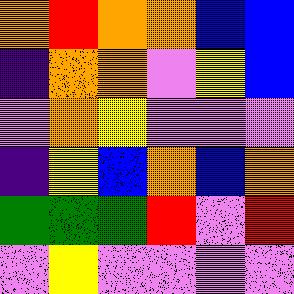[["orange", "red", "orange", "orange", "blue", "blue"], ["indigo", "orange", "orange", "violet", "yellow", "blue"], ["violet", "orange", "yellow", "violet", "violet", "violet"], ["indigo", "yellow", "blue", "orange", "blue", "orange"], ["green", "green", "green", "red", "violet", "red"], ["violet", "yellow", "violet", "violet", "violet", "violet"]]